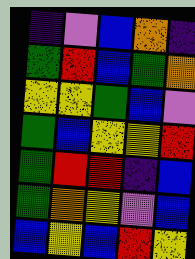[["indigo", "violet", "blue", "orange", "indigo"], ["green", "red", "blue", "green", "orange"], ["yellow", "yellow", "green", "blue", "violet"], ["green", "blue", "yellow", "yellow", "red"], ["green", "red", "red", "indigo", "blue"], ["green", "orange", "yellow", "violet", "blue"], ["blue", "yellow", "blue", "red", "yellow"]]